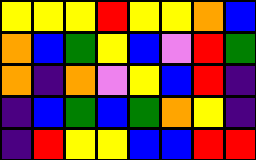[["yellow", "yellow", "yellow", "red", "yellow", "yellow", "orange", "blue"], ["orange", "blue", "green", "yellow", "blue", "violet", "red", "green"], ["orange", "indigo", "orange", "violet", "yellow", "blue", "red", "indigo"], ["indigo", "blue", "green", "blue", "green", "orange", "yellow", "indigo"], ["indigo", "red", "yellow", "yellow", "blue", "blue", "red", "red"]]